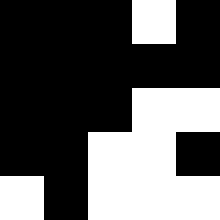[["black", "black", "black", "white", "black"], ["black", "black", "black", "black", "black"], ["black", "black", "black", "white", "white"], ["black", "black", "white", "white", "black"], ["white", "black", "white", "white", "white"]]